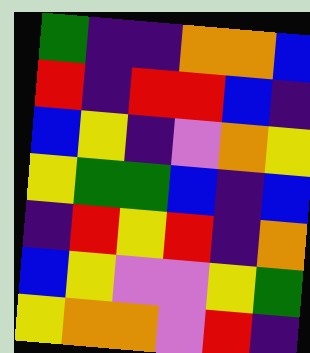[["green", "indigo", "indigo", "orange", "orange", "blue"], ["red", "indigo", "red", "red", "blue", "indigo"], ["blue", "yellow", "indigo", "violet", "orange", "yellow"], ["yellow", "green", "green", "blue", "indigo", "blue"], ["indigo", "red", "yellow", "red", "indigo", "orange"], ["blue", "yellow", "violet", "violet", "yellow", "green"], ["yellow", "orange", "orange", "violet", "red", "indigo"]]